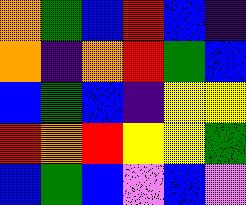[["orange", "green", "blue", "red", "blue", "indigo"], ["orange", "indigo", "orange", "red", "green", "blue"], ["blue", "green", "blue", "indigo", "yellow", "yellow"], ["red", "orange", "red", "yellow", "yellow", "green"], ["blue", "green", "blue", "violet", "blue", "violet"]]